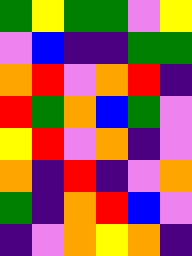[["green", "yellow", "green", "green", "violet", "yellow"], ["violet", "blue", "indigo", "indigo", "green", "green"], ["orange", "red", "violet", "orange", "red", "indigo"], ["red", "green", "orange", "blue", "green", "violet"], ["yellow", "red", "violet", "orange", "indigo", "violet"], ["orange", "indigo", "red", "indigo", "violet", "orange"], ["green", "indigo", "orange", "red", "blue", "violet"], ["indigo", "violet", "orange", "yellow", "orange", "indigo"]]